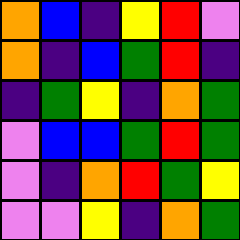[["orange", "blue", "indigo", "yellow", "red", "violet"], ["orange", "indigo", "blue", "green", "red", "indigo"], ["indigo", "green", "yellow", "indigo", "orange", "green"], ["violet", "blue", "blue", "green", "red", "green"], ["violet", "indigo", "orange", "red", "green", "yellow"], ["violet", "violet", "yellow", "indigo", "orange", "green"]]